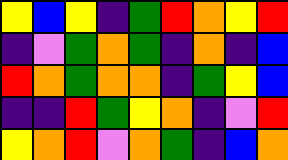[["yellow", "blue", "yellow", "indigo", "green", "red", "orange", "yellow", "red"], ["indigo", "violet", "green", "orange", "green", "indigo", "orange", "indigo", "blue"], ["red", "orange", "green", "orange", "orange", "indigo", "green", "yellow", "blue"], ["indigo", "indigo", "red", "green", "yellow", "orange", "indigo", "violet", "red"], ["yellow", "orange", "red", "violet", "orange", "green", "indigo", "blue", "orange"]]